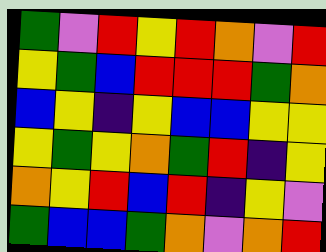[["green", "violet", "red", "yellow", "red", "orange", "violet", "red"], ["yellow", "green", "blue", "red", "red", "red", "green", "orange"], ["blue", "yellow", "indigo", "yellow", "blue", "blue", "yellow", "yellow"], ["yellow", "green", "yellow", "orange", "green", "red", "indigo", "yellow"], ["orange", "yellow", "red", "blue", "red", "indigo", "yellow", "violet"], ["green", "blue", "blue", "green", "orange", "violet", "orange", "red"]]